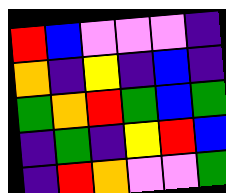[["red", "blue", "violet", "violet", "violet", "indigo"], ["orange", "indigo", "yellow", "indigo", "blue", "indigo"], ["green", "orange", "red", "green", "blue", "green"], ["indigo", "green", "indigo", "yellow", "red", "blue"], ["indigo", "red", "orange", "violet", "violet", "green"]]